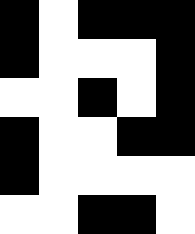[["black", "white", "black", "black", "black"], ["black", "white", "white", "white", "black"], ["white", "white", "black", "white", "black"], ["black", "white", "white", "black", "black"], ["black", "white", "white", "white", "white"], ["white", "white", "black", "black", "white"]]